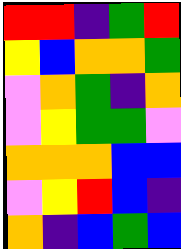[["red", "red", "indigo", "green", "red"], ["yellow", "blue", "orange", "orange", "green"], ["violet", "orange", "green", "indigo", "orange"], ["violet", "yellow", "green", "green", "violet"], ["orange", "orange", "orange", "blue", "blue"], ["violet", "yellow", "red", "blue", "indigo"], ["orange", "indigo", "blue", "green", "blue"]]